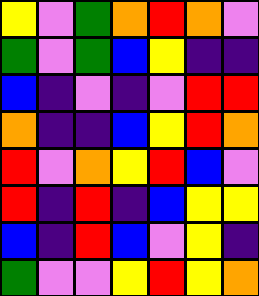[["yellow", "violet", "green", "orange", "red", "orange", "violet"], ["green", "violet", "green", "blue", "yellow", "indigo", "indigo"], ["blue", "indigo", "violet", "indigo", "violet", "red", "red"], ["orange", "indigo", "indigo", "blue", "yellow", "red", "orange"], ["red", "violet", "orange", "yellow", "red", "blue", "violet"], ["red", "indigo", "red", "indigo", "blue", "yellow", "yellow"], ["blue", "indigo", "red", "blue", "violet", "yellow", "indigo"], ["green", "violet", "violet", "yellow", "red", "yellow", "orange"]]